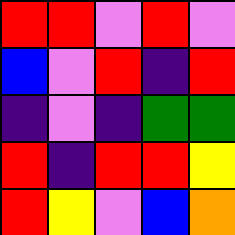[["red", "red", "violet", "red", "violet"], ["blue", "violet", "red", "indigo", "red"], ["indigo", "violet", "indigo", "green", "green"], ["red", "indigo", "red", "red", "yellow"], ["red", "yellow", "violet", "blue", "orange"]]